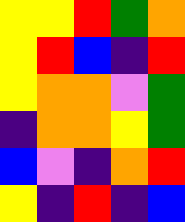[["yellow", "yellow", "red", "green", "orange"], ["yellow", "red", "blue", "indigo", "red"], ["yellow", "orange", "orange", "violet", "green"], ["indigo", "orange", "orange", "yellow", "green"], ["blue", "violet", "indigo", "orange", "red"], ["yellow", "indigo", "red", "indigo", "blue"]]